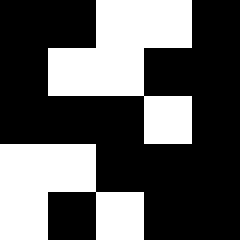[["black", "black", "white", "white", "black"], ["black", "white", "white", "black", "black"], ["black", "black", "black", "white", "black"], ["white", "white", "black", "black", "black"], ["white", "black", "white", "black", "black"]]